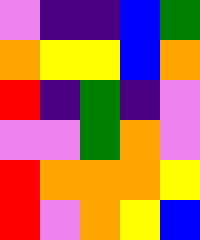[["violet", "indigo", "indigo", "blue", "green"], ["orange", "yellow", "yellow", "blue", "orange"], ["red", "indigo", "green", "indigo", "violet"], ["violet", "violet", "green", "orange", "violet"], ["red", "orange", "orange", "orange", "yellow"], ["red", "violet", "orange", "yellow", "blue"]]